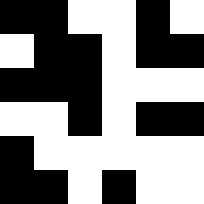[["black", "black", "white", "white", "black", "white"], ["white", "black", "black", "white", "black", "black"], ["black", "black", "black", "white", "white", "white"], ["white", "white", "black", "white", "black", "black"], ["black", "white", "white", "white", "white", "white"], ["black", "black", "white", "black", "white", "white"]]